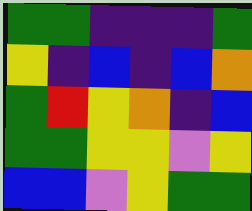[["green", "green", "indigo", "indigo", "indigo", "green"], ["yellow", "indigo", "blue", "indigo", "blue", "orange"], ["green", "red", "yellow", "orange", "indigo", "blue"], ["green", "green", "yellow", "yellow", "violet", "yellow"], ["blue", "blue", "violet", "yellow", "green", "green"]]